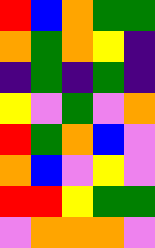[["red", "blue", "orange", "green", "green"], ["orange", "green", "orange", "yellow", "indigo"], ["indigo", "green", "indigo", "green", "indigo"], ["yellow", "violet", "green", "violet", "orange"], ["red", "green", "orange", "blue", "violet"], ["orange", "blue", "violet", "yellow", "violet"], ["red", "red", "yellow", "green", "green"], ["violet", "orange", "orange", "orange", "violet"]]